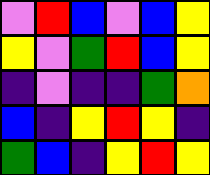[["violet", "red", "blue", "violet", "blue", "yellow"], ["yellow", "violet", "green", "red", "blue", "yellow"], ["indigo", "violet", "indigo", "indigo", "green", "orange"], ["blue", "indigo", "yellow", "red", "yellow", "indigo"], ["green", "blue", "indigo", "yellow", "red", "yellow"]]